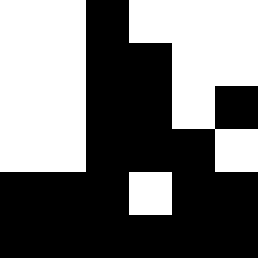[["white", "white", "black", "white", "white", "white"], ["white", "white", "black", "black", "white", "white"], ["white", "white", "black", "black", "white", "black"], ["white", "white", "black", "black", "black", "white"], ["black", "black", "black", "white", "black", "black"], ["black", "black", "black", "black", "black", "black"]]